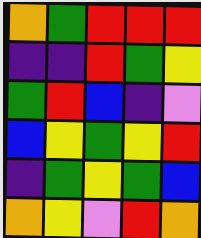[["orange", "green", "red", "red", "red"], ["indigo", "indigo", "red", "green", "yellow"], ["green", "red", "blue", "indigo", "violet"], ["blue", "yellow", "green", "yellow", "red"], ["indigo", "green", "yellow", "green", "blue"], ["orange", "yellow", "violet", "red", "orange"]]